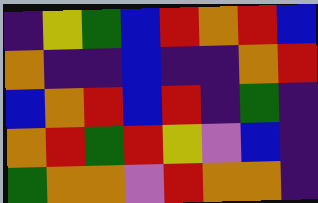[["indigo", "yellow", "green", "blue", "red", "orange", "red", "blue"], ["orange", "indigo", "indigo", "blue", "indigo", "indigo", "orange", "red"], ["blue", "orange", "red", "blue", "red", "indigo", "green", "indigo"], ["orange", "red", "green", "red", "yellow", "violet", "blue", "indigo"], ["green", "orange", "orange", "violet", "red", "orange", "orange", "indigo"]]